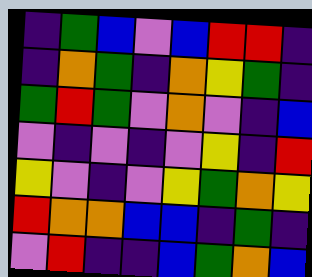[["indigo", "green", "blue", "violet", "blue", "red", "red", "indigo"], ["indigo", "orange", "green", "indigo", "orange", "yellow", "green", "indigo"], ["green", "red", "green", "violet", "orange", "violet", "indigo", "blue"], ["violet", "indigo", "violet", "indigo", "violet", "yellow", "indigo", "red"], ["yellow", "violet", "indigo", "violet", "yellow", "green", "orange", "yellow"], ["red", "orange", "orange", "blue", "blue", "indigo", "green", "indigo"], ["violet", "red", "indigo", "indigo", "blue", "green", "orange", "blue"]]